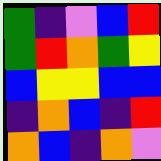[["green", "indigo", "violet", "blue", "red"], ["green", "red", "orange", "green", "yellow"], ["blue", "yellow", "yellow", "blue", "blue"], ["indigo", "orange", "blue", "indigo", "red"], ["orange", "blue", "indigo", "orange", "violet"]]